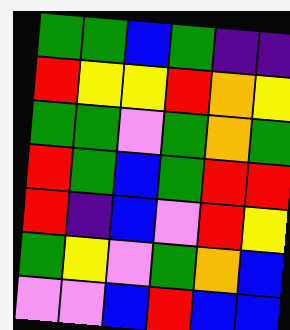[["green", "green", "blue", "green", "indigo", "indigo"], ["red", "yellow", "yellow", "red", "orange", "yellow"], ["green", "green", "violet", "green", "orange", "green"], ["red", "green", "blue", "green", "red", "red"], ["red", "indigo", "blue", "violet", "red", "yellow"], ["green", "yellow", "violet", "green", "orange", "blue"], ["violet", "violet", "blue", "red", "blue", "blue"]]